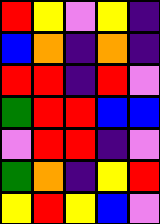[["red", "yellow", "violet", "yellow", "indigo"], ["blue", "orange", "indigo", "orange", "indigo"], ["red", "red", "indigo", "red", "violet"], ["green", "red", "red", "blue", "blue"], ["violet", "red", "red", "indigo", "violet"], ["green", "orange", "indigo", "yellow", "red"], ["yellow", "red", "yellow", "blue", "violet"]]